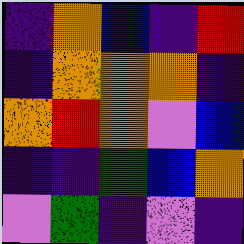[["indigo", "orange", "blue", "indigo", "red"], ["indigo", "orange", "orange", "orange", "indigo"], ["orange", "red", "orange", "violet", "blue"], ["indigo", "indigo", "green", "blue", "orange"], ["violet", "green", "indigo", "violet", "indigo"]]